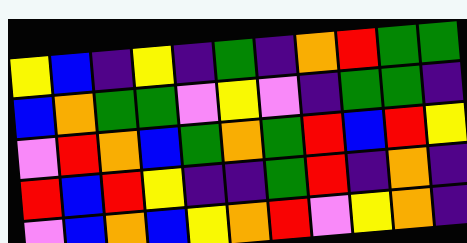[["yellow", "blue", "indigo", "yellow", "indigo", "green", "indigo", "orange", "red", "green", "green"], ["blue", "orange", "green", "green", "violet", "yellow", "violet", "indigo", "green", "green", "indigo"], ["violet", "red", "orange", "blue", "green", "orange", "green", "red", "blue", "red", "yellow"], ["red", "blue", "red", "yellow", "indigo", "indigo", "green", "red", "indigo", "orange", "indigo"], ["violet", "blue", "orange", "blue", "yellow", "orange", "red", "violet", "yellow", "orange", "indigo"]]